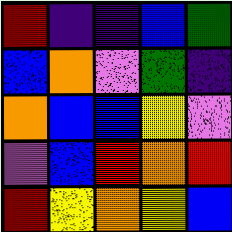[["red", "indigo", "indigo", "blue", "green"], ["blue", "orange", "violet", "green", "indigo"], ["orange", "blue", "blue", "yellow", "violet"], ["violet", "blue", "red", "orange", "red"], ["red", "yellow", "orange", "yellow", "blue"]]